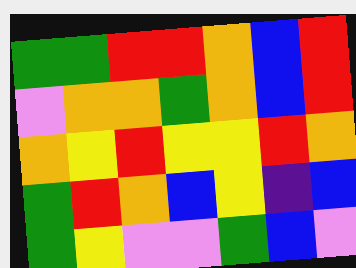[["green", "green", "red", "red", "orange", "blue", "red"], ["violet", "orange", "orange", "green", "orange", "blue", "red"], ["orange", "yellow", "red", "yellow", "yellow", "red", "orange"], ["green", "red", "orange", "blue", "yellow", "indigo", "blue"], ["green", "yellow", "violet", "violet", "green", "blue", "violet"]]